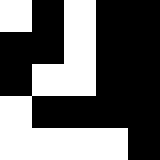[["white", "black", "white", "black", "black"], ["black", "black", "white", "black", "black"], ["black", "white", "white", "black", "black"], ["white", "black", "black", "black", "black"], ["white", "white", "white", "white", "black"]]